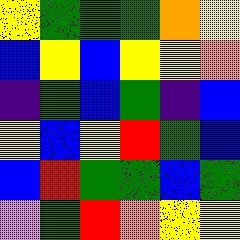[["yellow", "green", "green", "green", "orange", "yellow"], ["blue", "yellow", "blue", "yellow", "yellow", "orange"], ["indigo", "green", "blue", "green", "indigo", "blue"], ["yellow", "blue", "yellow", "red", "green", "blue"], ["blue", "red", "green", "green", "blue", "green"], ["violet", "green", "red", "orange", "yellow", "yellow"]]